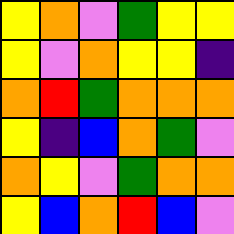[["yellow", "orange", "violet", "green", "yellow", "yellow"], ["yellow", "violet", "orange", "yellow", "yellow", "indigo"], ["orange", "red", "green", "orange", "orange", "orange"], ["yellow", "indigo", "blue", "orange", "green", "violet"], ["orange", "yellow", "violet", "green", "orange", "orange"], ["yellow", "blue", "orange", "red", "blue", "violet"]]